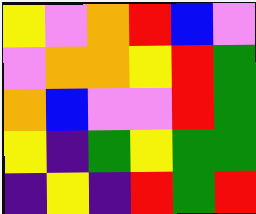[["yellow", "violet", "orange", "red", "blue", "violet"], ["violet", "orange", "orange", "yellow", "red", "green"], ["orange", "blue", "violet", "violet", "red", "green"], ["yellow", "indigo", "green", "yellow", "green", "green"], ["indigo", "yellow", "indigo", "red", "green", "red"]]